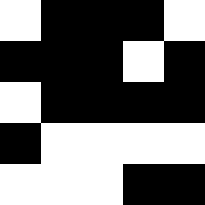[["white", "black", "black", "black", "white"], ["black", "black", "black", "white", "black"], ["white", "black", "black", "black", "black"], ["black", "white", "white", "white", "white"], ["white", "white", "white", "black", "black"]]